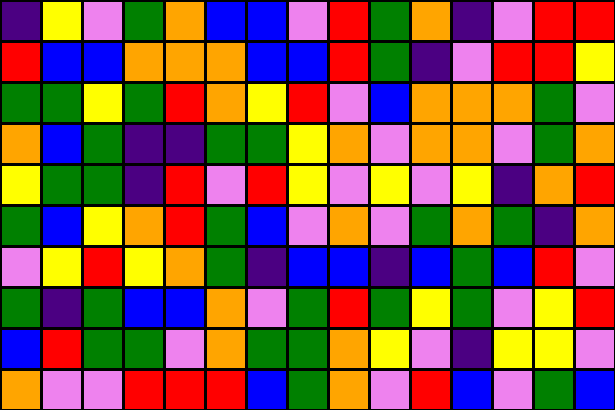[["indigo", "yellow", "violet", "green", "orange", "blue", "blue", "violet", "red", "green", "orange", "indigo", "violet", "red", "red"], ["red", "blue", "blue", "orange", "orange", "orange", "blue", "blue", "red", "green", "indigo", "violet", "red", "red", "yellow"], ["green", "green", "yellow", "green", "red", "orange", "yellow", "red", "violet", "blue", "orange", "orange", "orange", "green", "violet"], ["orange", "blue", "green", "indigo", "indigo", "green", "green", "yellow", "orange", "violet", "orange", "orange", "violet", "green", "orange"], ["yellow", "green", "green", "indigo", "red", "violet", "red", "yellow", "violet", "yellow", "violet", "yellow", "indigo", "orange", "red"], ["green", "blue", "yellow", "orange", "red", "green", "blue", "violet", "orange", "violet", "green", "orange", "green", "indigo", "orange"], ["violet", "yellow", "red", "yellow", "orange", "green", "indigo", "blue", "blue", "indigo", "blue", "green", "blue", "red", "violet"], ["green", "indigo", "green", "blue", "blue", "orange", "violet", "green", "red", "green", "yellow", "green", "violet", "yellow", "red"], ["blue", "red", "green", "green", "violet", "orange", "green", "green", "orange", "yellow", "violet", "indigo", "yellow", "yellow", "violet"], ["orange", "violet", "violet", "red", "red", "red", "blue", "green", "orange", "violet", "red", "blue", "violet", "green", "blue"]]